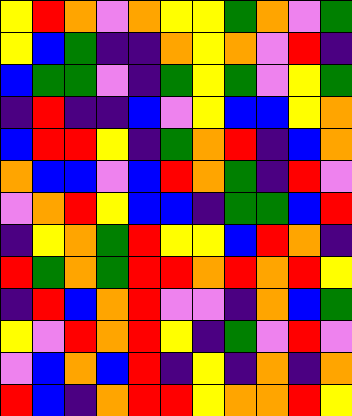[["yellow", "red", "orange", "violet", "orange", "yellow", "yellow", "green", "orange", "violet", "green"], ["yellow", "blue", "green", "indigo", "indigo", "orange", "yellow", "orange", "violet", "red", "indigo"], ["blue", "green", "green", "violet", "indigo", "green", "yellow", "green", "violet", "yellow", "green"], ["indigo", "red", "indigo", "indigo", "blue", "violet", "yellow", "blue", "blue", "yellow", "orange"], ["blue", "red", "red", "yellow", "indigo", "green", "orange", "red", "indigo", "blue", "orange"], ["orange", "blue", "blue", "violet", "blue", "red", "orange", "green", "indigo", "red", "violet"], ["violet", "orange", "red", "yellow", "blue", "blue", "indigo", "green", "green", "blue", "red"], ["indigo", "yellow", "orange", "green", "red", "yellow", "yellow", "blue", "red", "orange", "indigo"], ["red", "green", "orange", "green", "red", "red", "orange", "red", "orange", "red", "yellow"], ["indigo", "red", "blue", "orange", "red", "violet", "violet", "indigo", "orange", "blue", "green"], ["yellow", "violet", "red", "orange", "red", "yellow", "indigo", "green", "violet", "red", "violet"], ["violet", "blue", "orange", "blue", "red", "indigo", "yellow", "indigo", "orange", "indigo", "orange"], ["red", "blue", "indigo", "orange", "red", "red", "yellow", "orange", "orange", "red", "yellow"]]